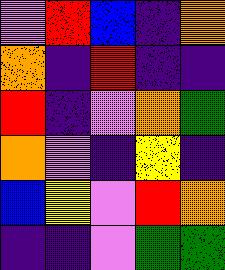[["violet", "red", "blue", "indigo", "orange"], ["orange", "indigo", "red", "indigo", "indigo"], ["red", "indigo", "violet", "orange", "green"], ["orange", "violet", "indigo", "yellow", "indigo"], ["blue", "yellow", "violet", "red", "orange"], ["indigo", "indigo", "violet", "green", "green"]]